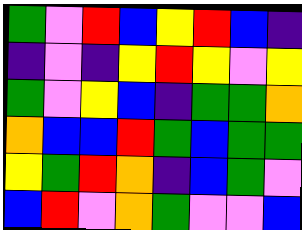[["green", "violet", "red", "blue", "yellow", "red", "blue", "indigo"], ["indigo", "violet", "indigo", "yellow", "red", "yellow", "violet", "yellow"], ["green", "violet", "yellow", "blue", "indigo", "green", "green", "orange"], ["orange", "blue", "blue", "red", "green", "blue", "green", "green"], ["yellow", "green", "red", "orange", "indigo", "blue", "green", "violet"], ["blue", "red", "violet", "orange", "green", "violet", "violet", "blue"]]